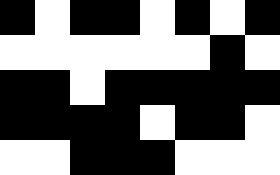[["black", "white", "black", "black", "white", "black", "white", "black"], ["white", "white", "white", "white", "white", "white", "black", "white"], ["black", "black", "white", "black", "black", "black", "black", "black"], ["black", "black", "black", "black", "white", "black", "black", "white"], ["white", "white", "black", "black", "black", "white", "white", "white"]]